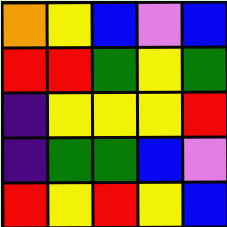[["orange", "yellow", "blue", "violet", "blue"], ["red", "red", "green", "yellow", "green"], ["indigo", "yellow", "yellow", "yellow", "red"], ["indigo", "green", "green", "blue", "violet"], ["red", "yellow", "red", "yellow", "blue"]]